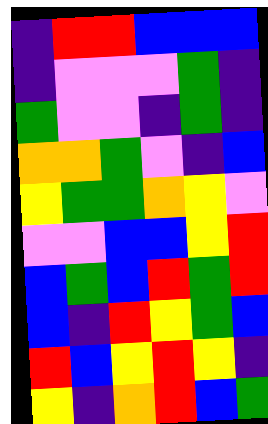[["indigo", "red", "red", "blue", "blue", "blue"], ["indigo", "violet", "violet", "violet", "green", "indigo"], ["green", "violet", "violet", "indigo", "green", "indigo"], ["orange", "orange", "green", "violet", "indigo", "blue"], ["yellow", "green", "green", "orange", "yellow", "violet"], ["violet", "violet", "blue", "blue", "yellow", "red"], ["blue", "green", "blue", "red", "green", "red"], ["blue", "indigo", "red", "yellow", "green", "blue"], ["red", "blue", "yellow", "red", "yellow", "indigo"], ["yellow", "indigo", "orange", "red", "blue", "green"]]